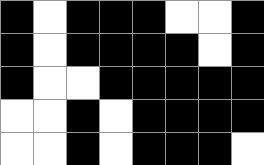[["black", "white", "black", "black", "black", "white", "white", "black"], ["black", "white", "black", "black", "black", "black", "white", "black"], ["black", "white", "white", "black", "black", "black", "black", "black"], ["white", "white", "black", "white", "black", "black", "black", "black"], ["white", "white", "black", "white", "black", "black", "black", "white"]]